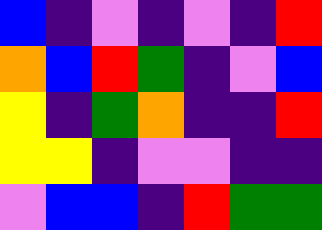[["blue", "indigo", "violet", "indigo", "violet", "indigo", "red"], ["orange", "blue", "red", "green", "indigo", "violet", "blue"], ["yellow", "indigo", "green", "orange", "indigo", "indigo", "red"], ["yellow", "yellow", "indigo", "violet", "violet", "indigo", "indigo"], ["violet", "blue", "blue", "indigo", "red", "green", "green"]]